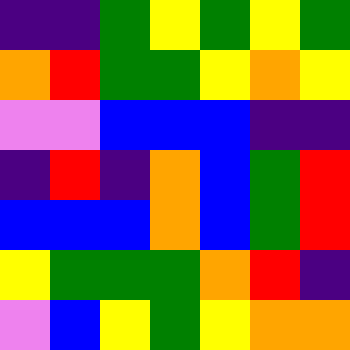[["indigo", "indigo", "green", "yellow", "green", "yellow", "green"], ["orange", "red", "green", "green", "yellow", "orange", "yellow"], ["violet", "violet", "blue", "blue", "blue", "indigo", "indigo"], ["indigo", "red", "indigo", "orange", "blue", "green", "red"], ["blue", "blue", "blue", "orange", "blue", "green", "red"], ["yellow", "green", "green", "green", "orange", "red", "indigo"], ["violet", "blue", "yellow", "green", "yellow", "orange", "orange"]]